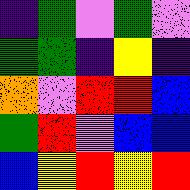[["indigo", "green", "violet", "green", "violet"], ["green", "green", "indigo", "yellow", "indigo"], ["orange", "violet", "red", "red", "blue"], ["green", "red", "violet", "blue", "blue"], ["blue", "yellow", "red", "yellow", "red"]]